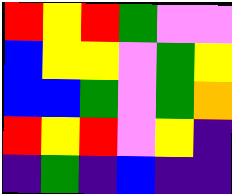[["red", "yellow", "red", "green", "violet", "violet"], ["blue", "yellow", "yellow", "violet", "green", "yellow"], ["blue", "blue", "green", "violet", "green", "orange"], ["red", "yellow", "red", "violet", "yellow", "indigo"], ["indigo", "green", "indigo", "blue", "indigo", "indigo"]]